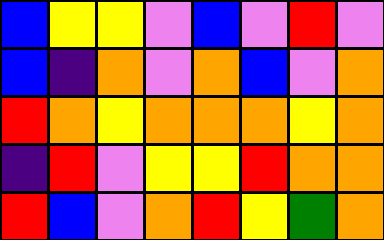[["blue", "yellow", "yellow", "violet", "blue", "violet", "red", "violet"], ["blue", "indigo", "orange", "violet", "orange", "blue", "violet", "orange"], ["red", "orange", "yellow", "orange", "orange", "orange", "yellow", "orange"], ["indigo", "red", "violet", "yellow", "yellow", "red", "orange", "orange"], ["red", "blue", "violet", "orange", "red", "yellow", "green", "orange"]]